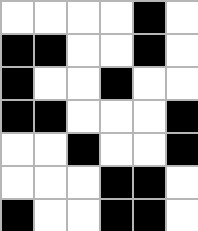[["white", "white", "white", "white", "black", "white"], ["black", "black", "white", "white", "black", "white"], ["black", "white", "white", "black", "white", "white"], ["black", "black", "white", "white", "white", "black"], ["white", "white", "black", "white", "white", "black"], ["white", "white", "white", "black", "black", "white"], ["black", "white", "white", "black", "black", "white"]]